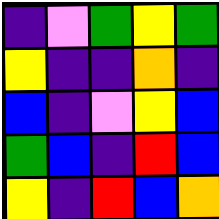[["indigo", "violet", "green", "yellow", "green"], ["yellow", "indigo", "indigo", "orange", "indigo"], ["blue", "indigo", "violet", "yellow", "blue"], ["green", "blue", "indigo", "red", "blue"], ["yellow", "indigo", "red", "blue", "orange"]]